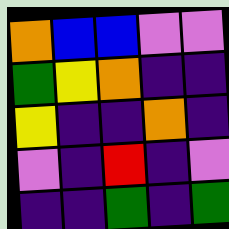[["orange", "blue", "blue", "violet", "violet"], ["green", "yellow", "orange", "indigo", "indigo"], ["yellow", "indigo", "indigo", "orange", "indigo"], ["violet", "indigo", "red", "indigo", "violet"], ["indigo", "indigo", "green", "indigo", "green"]]